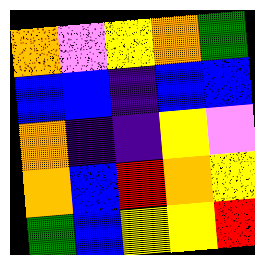[["orange", "violet", "yellow", "orange", "green"], ["blue", "blue", "indigo", "blue", "blue"], ["orange", "indigo", "indigo", "yellow", "violet"], ["orange", "blue", "red", "orange", "yellow"], ["green", "blue", "yellow", "yellow", "red"]]